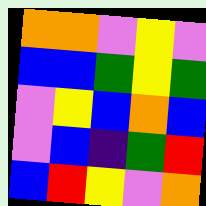[["orange", "orange", "violet", "yellow", "violet"], ["blue", "blue", "green", "yellow", "green"], ["violet", "yellow", "blue", "orange", "blue"], ["violet", "blue", "indigo", "green", "red"], ["blue", "red", "yellow", "violet", "orange"]]